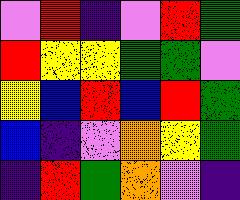[["violet", "red", "indigo", "violet", "red", "green"], ["red", "yellow", "yellow", "green", "green", "violet"], ["yellow", "blue", "red", "blue", "red", "green"], ["blue", "indigo", "violet", "orange", "yellow", "green"], ["indigo", "red", "green", "orange", "violet", "indigo"]]